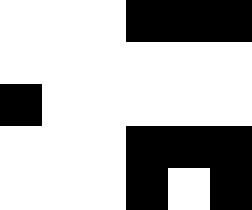[["white", "white", "white", "black", "black", "black"], ["white", "white", "white", "white", "white", "white"], ["black", "white", "white", "white", "white", "white"], ["white", "white", "white", "black", "black", "black"], ["white", "white", "white", "black", "white", "black"]]